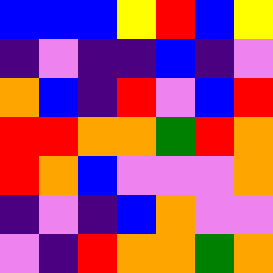[["blue", "blue", "blue", "yellow", "red", "blue", "yellow"], ["indigo", "violet", "indigo", "indigo", "blue", "indigo", "violet"], ["orange", "blue", "indigo", "red", "violet", "blue", "red"], ["red", "red", "orange", "orange", "green", "red", "orange"], ["red", "orange", "blue", "violet", "violet", "violet", "orange"], ["indigo", "violet", "indigo", "blue", "orange", "violet", "violet"], ["violet", "indigo", "red", "orange", "orange", "green", "orange"]]